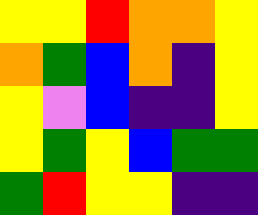[["yellow", "yellow", "red", "orange", "orange", "yellow"], ["orange", "green", "blue", "orange", "indigo", "yellow"], ["yellow", "violet", "blue", "indigo", "indigo", "yellow"], ["yellow", "green", "yellow", "blue", "green", "green"], ["green", "red", "yellow", "yellow", "indigo", "indigo"]]